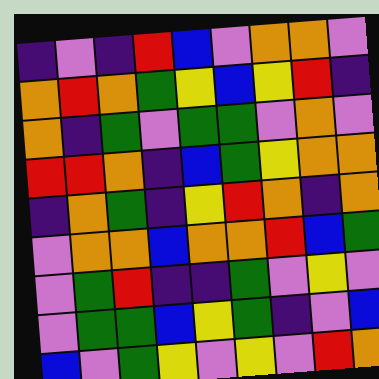[["indigo", "violet", "indigo", "red", "blue", "violet", "orange", "orange", "violet"], ["orange", "red", "orange", "green", "yellow", "blue", "yellow", "red", "indigo"], ["orange", "indigo", "green", "violet", "green", "green", "violet", "orange", "violet"], ["red", "red", "orange", "indigo", "blue", "green", "yellow", "orange", "orange"], ["indigo", "orange", "green", "indigo", "yellow", "red", "orange", "indigo", "orange"], ["violet", "orange", "orange", "blue", "orange", "orange", "red", "blue", "green"], ["violet", "green", "red", "indigo", "indigo", "green", "violet", "yellow", "violet"], ["violet", "green", "green", "blue", "yellow", "green", "indigo", "violet", "blue"], ["blue", "violet", "green", "yellow", "violet", "yellow", "violet", "red", "orange"]]